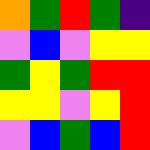[["orange", "green", "red", "green", "indigo"], ["violet", "blue", "violet", "yellow", "yellow"], ["green", "yellow", "green", "red", "red"], ["yellow", "yellow", "violet", "yellow", "red"], ["violet", "blue", "green", "blue", "red"]]